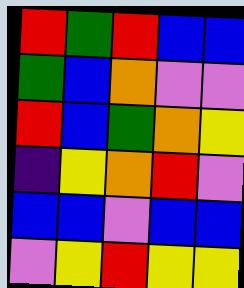[["red", "green", "red", "blue", "blue"], ["green", "blue", "orange", "violet", "violet"], ["red", "blue", "green", "orange", "yellow"], ["indigo", "yellow", "orange", "red", "violet"], ["blue", "blue", "violet", "blue", "blue"], ["violet", "yellow", "red", "yellow", "yellow"]]